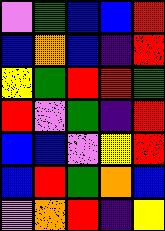[["violet", "green", "blue", "blue", "red"], ["blue", "orange", "blue", "indigo", "red"], ["yellow", "green", "red", "red", "green"], ["red", "violet", "green", "indigo", "red"], ["blue", "blue", "violet", "yellow", "red"], ["blue", "red", "green", "orange", "blue"], ["violet", "orange", "red", "indigo", "yellow"]]